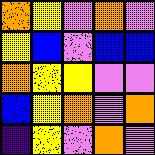[["orange", "yellow", "violet", "orange", "violet"], ["yellow", "blue", "violet", "blue", "blue"], ["orange", "yellow", "yellow", "violet", "violet"], ["blue", "yellow", "orange", "violet", "orange"], ["indigo", "yellow", "violet", "orange", "violet"]]